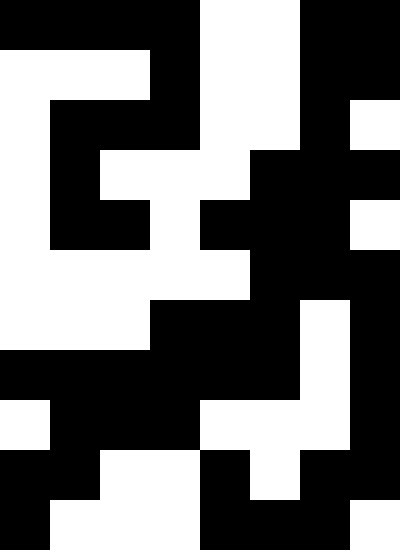[["black", "black", "black", "black", "white", "white", "black", "black"], ["white", "white", "white", "black", "white", "white", "black", "black"], ["white", "black", "black", "black", "white", "white", "black", "white"], ["white", "black", "white", "white", "white", "black", "black", "black"], ["white", "black", "black", "white", "black", "black", "black", "white"], ["white", "white", "white", "white", "white", "black", "black", "black"], ["white", "white", "white", "black", "black", "black", "white", "black"], ["black", "black", "black", "black", "black", "black", "white", "black"], ["white", "black", "black", "black", "white", "white", "white", "black"], ["black", "black", "white", "white", "black", "white", "black", "black"], ["black", "white", "white", "white", "black", "black", "black", "white"]]